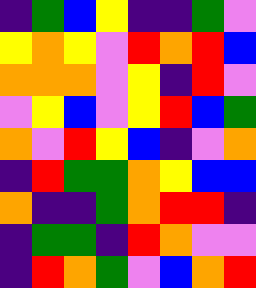[["indigo", "green", "blue", "yellow", "indigo", "indigo", "green", "violet"], ["yellow", "orange", "yellow", "violet", "red", "orange", "red", "blue"], ["orange", "orange", "orange", "violet", "yellow", "indigo", "red", "violet"], ["violet", "yellow", "blue", "violet", "yellow", "red", "blue", "green"], ["orange", "violet", "red", "yellow", "blue", "indigo", "violet", "orange"], ["indigo", "red", "green", "green", "orange", "yellow", "blue", "blue"], ["orange", "indigo", "indigo", "green", "orange", "red", "red", "indigo"], ["indigo", "green", "green", "indigo", "red", "orange", "violet", "violet"], ["indigo", "red", "orange", "green", "violet", "blue", "orange", "red"]]